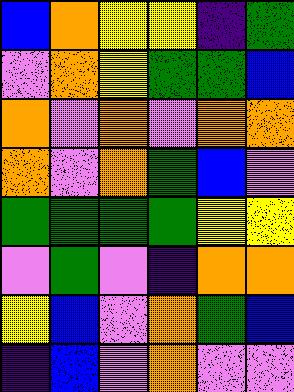[["blue", "orange", "yellow", "yellow", "indigo", "green"], ["violet", "orange", "yellow", "green", "green", "blue"], ["orange", "violet", "orange", "violet", "orange", "orange"], ["orange", "violet", "orange", "green", "blue", "violet"], ["green", "green", "green", "green", "yellow", "yellow"], ["violet", "green", "violet", "indigo", "orange", "orange"], ["yellow", "blue", "violet", "orange", "green", "blue"], ["indigo", "blue", "violet", "orange", "violet", "violet"]]